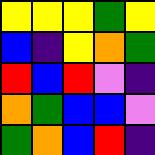[["yellow", "yellow", "yellow", "green", "yellow"], ["blue", "indigo", "yellow", "orange", "green"], ["red", "blue", "red", "violet", "indigo"], ["orange", "green", "blue", "blue", "violet"], ["green", "orange", "blue", "red", "indigo"]]